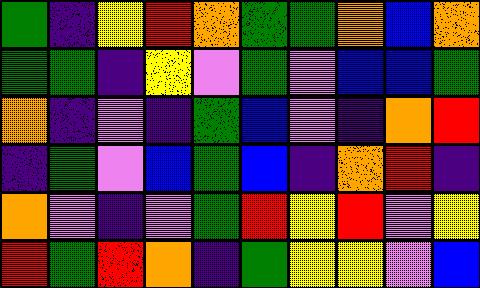[["green", "indigo", "yellow", "red", "orange", "green", "green", "orange", "blue", "orange"], ["green", "green", "indigo", "yellow", "violet", "green", "violet", "blue", "blue", "green"], ["orange", "indigo", "violet", "indigo", "green", "blue", "violet", "indigo", "orange", "red"], ["indigo", "green", "violet", "blue", "green", "blue", "indigo", "orange", "red", "indigo"], ["orange", "violet", "indigo", "violet", "green", "red", "yellow", "red", "violet", "yellow"], ["red", "green", "red", "orange", "indigo", "green", "yellow", "yellow", "violet", "blue"]]